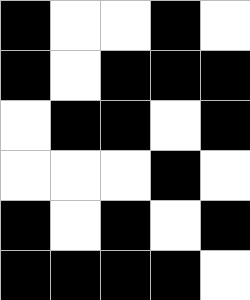[["black", "white", "white", "black", "white"], ["black", "white", "black", "black", "black"], ["white", "black", "black", "white", "black"], ["white", "white", "white", "black", "white"], ["black", "white", "black", "white", "black"], ["black", "black", "black", "black", "white"]]